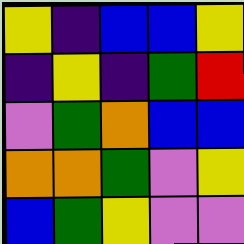[["yellow", "indigo", "blue", "blue", "yellow"], ["indigo", "yellow", "indigo", "green", "red"], ["violet", "green", "orange", "blue", "blue"], ["orange", "orange", "green", "violet", "yellow"], ["blue", "green", "yellow", "violet", "violet"]]